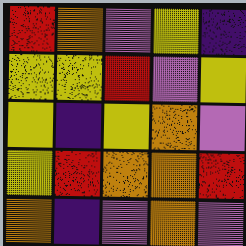[["red", "orange", "violet", "yellow", "indigo"], ["yellow", "yellow", "red", "violet", "yellow"], ["yellow", "indigo", "yellow", "orange", "violet"], ["yellow", "red", "orange", "orange", "red"], ["orange", "indigo", "violet", "orange", "violet"]]